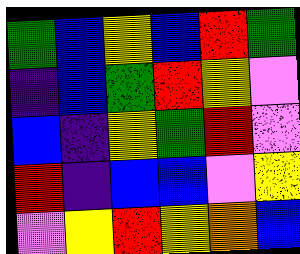[["green", "blue", "yellow", "blue", "red", "green"], ["indigo", "blue", "green", "red", "yellow", "violet"], ["blue", "indigo", "yellow", "green", "red", "violet"], ["red", "indigo", "blue", "blue", "violet", "yellow"], ["violet", "yellow", "red", "yellow", "orange", "blue"]]